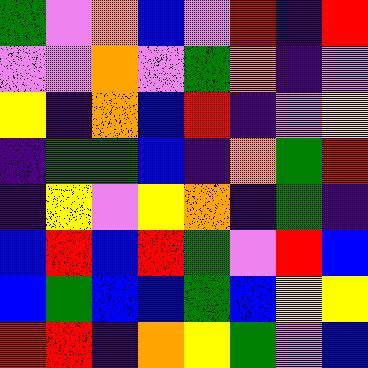[["green", "violet", "orange", "blue", "violet", "red", "indigo", "red"], ["violet", "violet", "orange", "violet", "green", "orange", "indigo", "violet"], ["yellow", "indigo", "orange", "blue", "red", "indigo", "violet", "yellow"], ["indigo", "green", "green", "blue", "indigo", "orange", "green", "red"], ["indigo", "yellow", "violet", "yellow", "orange", "indigo", "green", "indigo"], ["blue", "red", "blue", "red", "green", "violet", "red", "blue"], ["blue", "green", "blue", "blue", "green", "blue", "yellow", "yellow"], ["red", "red", "indigo", "orange", "yellow", "green", "violet", "blue"]]